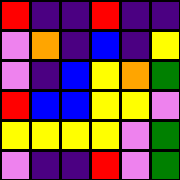[["red", "indigo", "indigo", "red", "indigo", "indigo"], ["violet", "orange", "indigo", "blue", "indigo", "yellow"], ["violet", "indigo", "blue", "yellow", "orange", "green"], ["red", "blue", "blue", "yellow", "yellow", "violet"], ["yellow", "yellow", "yellow", "yellow", "violet", "green"], ["violet", "indigo", "indigo", "red", "violet", "green"]]